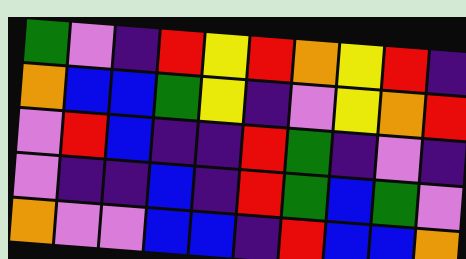[["green", "violet", "indigo", "red", "yellow", "red", "orange", "yellow", "red", "indigo"], ["orange", "blue", "blue", "green", "yellow", "indigo", "violet", "yellow", "orange", "red"], ["violet", "red", "blue", "indigo", "indigo", "red", "green", "indigo", "violet", "indigo"], ["violet", "indigo", "indigo", "blue", "indigo", "red", "green", "blue", "green", "violet"], ["orange", "violet", "violet", "blue", "blue", "indigo", "red", "blue", "blue", "orange"]]